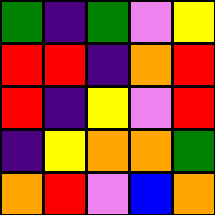[["green", "indigo", "green", "violet", "yellow"], ["red", "red", "indigo", "orange", "red"], ["red", "indigo", "yellow", "violet", "red"], ["indigo", "yellow", "orange", "orange", "green"], ["orange", "red", "violet", "blue", "orange"]]